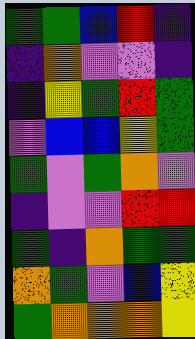[["green", "green", "blue", "red", "indigo"], ["indigo", "orange", "violet", "violet", "indigo"], ["indigo", "yellow", "green", "red", "green"], ["violet", "blue", "blue", "yellow", "green"], ["green", "violet", "green", "orange", "violet"], ["indigo", "violet", "violet", "red", "red"], ["green", "indigo", "orange", "green", "green"], ["orange", "green", "violet", "blue", "yellow"], ["green", "orange", "orange", "orange", "yellow"]]